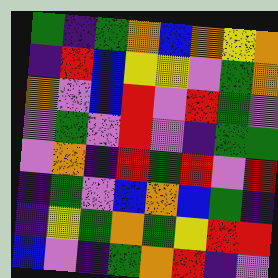[["green", "indigo", "green", "orange", "blue", "orange", "yellow", "orange"], ["indigo", "red", "blue", "yellow", "yellow", "violet", "green", "orange"], ["orange", "violet", "blue", "red", "violet", "red", "green", "violet"], ["violet", "green", "violet", "red", "violet", "indigo", "green", "green"], ["violet", "orange", "indigo", "red", "green", "red", "violet", "red"], ["indigo", "green", "violet", "blue", "orange", "blue", "green", "indigo"], ["indigo", "yellow", "green", "orange", "green", "yellow", "red", "red"], ["blue", "violet", "indigo", "green", "orange", "red", "indigo", "violet"]]